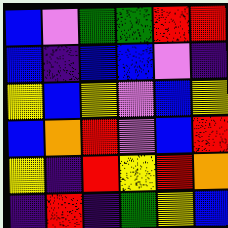[["blue", "violet", "green", "green", "red", "red"], ["blue", "indigo", "blue", "blue", "violet", "indigo"], ["yellow", "blue", "yellow", "violet", "blue", "yellow"], ["blue", "orange", "red", "violet", "blue", "red"], ["yellow", "indigo", "red", "yellow", "red", "orange"], ["indigo", "red", "indigo", "green", "yellow", "blue"]]